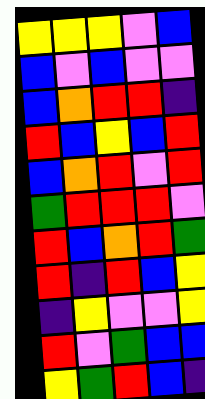[["yellow", "yellow", "yellow", "violet", "blue"], ["blue", "violet", "blue", "violet", "violet"], ["blue", "orange", "red", "red", "indigo"], ["red", "blue", "yellow", "blue", "red"], ["blue", "orange", "red", "violet", "red"], ["green", "red", "red", "red", "violet"], ["red", "blue", "orange", "red", "green"], ["red", "indigo", "red", "blue", "yellow"], ["indigo", "yellow", "violet", "violet", "yellow"], ["red", "violet", "green", "blue", "blue"], ["yellow", "green", "red", "blue", "indigo"]]